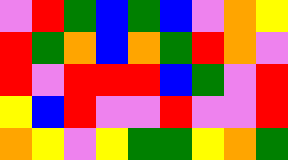[["violet", "red", "green", "blue", "green", "blue", "violet", "orange", "yellow"], ["red", "green", "orange", "blue", "orange", "green", "red", "orange", "violet"], ["red", "violet", "red", "red", "red", "blue", "green", "violet", "red"], ["yellow", "blue", "red", "violet", "violet", "red", "violet", "violet", "red"], ["orange", "yellow", "violet", "yellow", "green", "green", "yellow", "orange", "green"]]